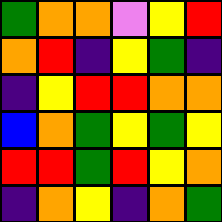[["green", "orange", "orange", "violet", "yellow", "red"], ["orange", "red", "indigo", "yellow", "green", "indigo"], ["indigo", "yellow", "red", "red", "orange", "orange"], ["blue", "orange", "green", "yellow", "green", "yellow"], ["red", "red", "green", "red", "yellow", "orange"], ["indigo", "orange", "yellow", "indigo", "orange", "green"]]